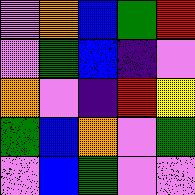[["violet", "orange", "blue", "green", "red"], ["violet", "green", "blue", "indigo", "violet"], ["orange", "violet", "indigo", "red", "yellow"], ["green", "blue", "orange", "violet", "green"], ["violet", "blue", "green", "violet", "violet"]]